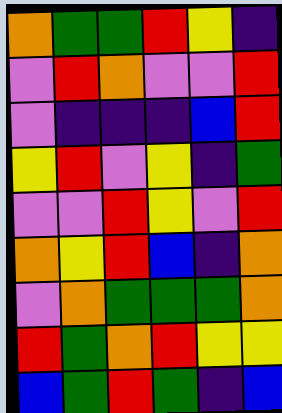[["orange", "green", "green", "red", "yellow", "indigo"], ["violet", "red", "orange", "violet", "violet", "red"], ["violet", "indigo", "indigo", "indigo", "blue", "red"], ["yellow", "red", "violet", "yellow", "indigo", "green"], ["violet", "violet", "red", "yellow", "violet", "red"], ["orange", "yellow", "red", "blue", "indigo", "orange"], ["violet", "orange", "green", "green", "green", "orange"], ["red", "green", "orange", "red", "yellow", "yellow"], ["blue", "green", "red", "green", "indigo", "blue"]]